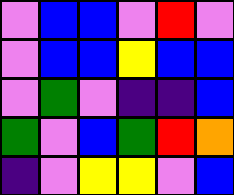[["violet", "blue", "blue", "violet", "red", "violet"], ["violet", "blue", "blue", "yellow", "blue", "blue"], ["violet", "green", "violet", "indigo", "indigo", "blue"], ["green", "violet", "blue", "green", "red", "orange"], ["indigo", "violet", "yellow", "yellow", "violet", "blue"]]